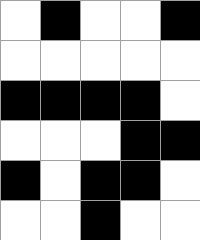[["white", "black", "white", "white", "black"], ["white", "white", "white", "white", "white"], ["black", "black", "black", "black", "white"], ["white", "white", "white", "black", "black"], ["black", "white", "black", "black", "white"], ["white", "white", "black", "white", "white"]]